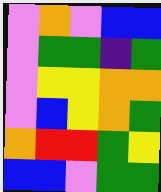[["violet", "orange", "violet", "blue", "blue"], ["violet", "green", "green", "indigo", "green"], ["violet", "yellow", "yellow", "orange", "orange"], ["violet", "blue", "yellow", "orange", "green"], ["orange", "red", "red", "green", "yellow"], ["blue", "blue", "violet", "green", "green"]]